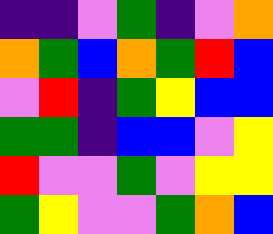[["indigo", "indigo", "violet", "green", "indigo", "violet", "orange"], ["orange", "green", "blue", "orange", "green", "red", "blue"], ["violet", "red", "indigo", "green", "yellow", "blue", "blue"], ["green", "green", "indigo", "blue", "blue", "violet", "yellow"], ["red", "violet", "violet", "green", "violet", "yellow", "yellow"], ["green", "yellow", "violet", "violet", "green", "orange", "blue"]]